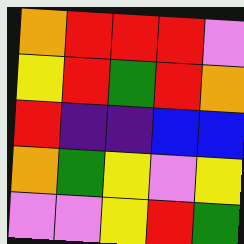[["orange", "red", "red", "red", "violet"], ["yellow", "red", "green", "red", "orange"], ["red", "indigo", "indigo", "blue", "blue"], ["orange", "green", "yellow", "violet", "yellow"], ["violet", "violet", "yellow", "red", "green"]]